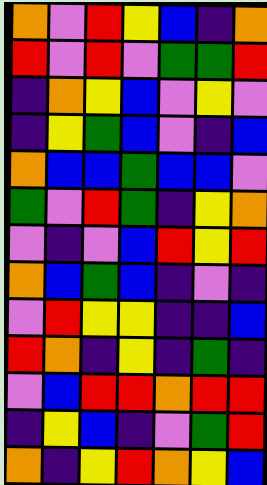[["orange", "violet", "red", "yellow", "blue", "indigo", "orange"], ["red", "violet", "red", "violet", "green", "green", "red"], ["indigo", "orange", "yellow", "blue", "violet", "yellow", "violet"], ["indigo", "yellow", "green", "blue", "violet", "indigo", "blue"], ["orange", "blue", "blue", "green", "blue", "blue", "violet"], ["green", "violet", "red", "green", "indigo", "yellow", "orange"], ["violet", "indigo", "violet", "blue", "red", "yellow", "red"], ["orange", "blue", "green", "blue", "indigo", "violet", "indigo"], ["violet", "red", "yellow", "yellow", "indigo", "indigo", "blue"], ["red", "orange", "indigo", "yellow", "indigo", "green", "indigo"], ["violet", "blue", "red", "red", "orange", "red", "red"], ["indigo", "yellow", "blue", "indigo", "violet", "green", "red"], ["orange", "indigo", "yellow", "red", "orange", "yellow", "blue"]]